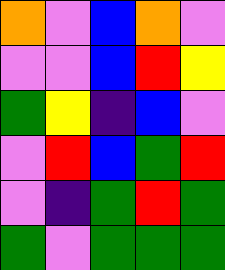[["orange", "violet", "blue", "orange", "violet"], ["violet", "violet", "blue", "red", "yellow"], ["green", "yellow", "indigo", "blue", "violet"], ["violet", "red", "blue", "green", "red"], ["violet", "indigo", "green", "red", "green"], ["green", "violet", "green", "green", "green"]]